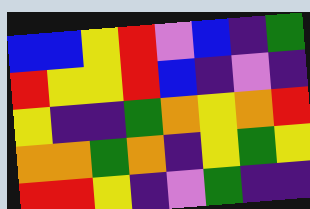[["blue", "blue", "yellow", "red", "violet", "blue", "indigo", "green"], ["red", "yellow", "yellow", "red", "blue", "indigo", "violet", "indigo"], ["yellow", "indigo", "indigo", "green", "orange", "yellow", "orange", "red"], ["orange", "orange", "green", "orange", "indigo", "yellow", "green", "yellow"], ["red", "red", "yellow", "indigo", "violet", "green", "indigo", "indigo"]]